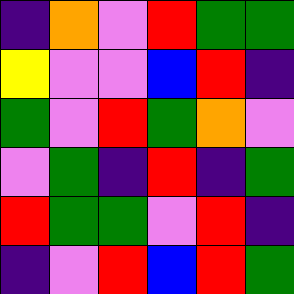[["indigo", "orange", "violet", "red", "green", "green"], ["yellow", "violet", "violet", "blue", "red", "indigo"], ["green", "violet", "red", "green", "orange", "violet"], ["violet", "green", "indigo", "red", "indigo", "green"], ["red", "green", "green", "violet", "red", "indigo"], ["indigo", "violet", "red", "blue", "red", "green"]]